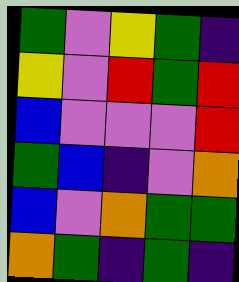[["green", "violet", "yellow", "green", "indigo"], ["yellow", "violet", "red", "green", "red"], ["blue", "violet", "violet", "violet", "red"], ["green", "blue", "indigo", "violet", "orange"], ["blue", "violet", "orange", "green", "green"], ["orange", "green", "indigo", "green", "indigo"]]